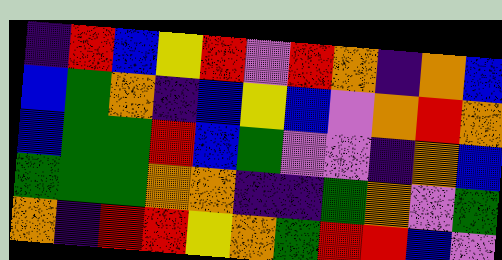[["indigo", "red", "blue", "yellow", "red", "violet", "red", "orange", "indigo", "orange", "blue"], ["blue", "green", "orange", "indigo", "blue", "yellow", "blue", "violet", "orange", "red", "orange"], ["blue", "green", "green", "red", "blue", "green", "violet", "violet", "indigo", "orange", "blue"], ["green", "green", "green", "orange", "orange", "indigo", "indigo", "green", "orange", "violet", "green"], ["orange", "indigo", "red", "red", "yellow", "orange", "green", "red", "red", "blue", "violet"]]